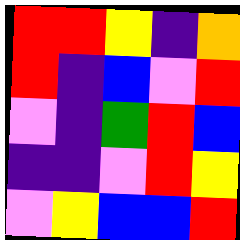[["red", "red", "yellow", "indigo", "orange"], ["red", "indigo", "blue", "violet", "red"], ["violet", "indigo", "green", "red", "blue"], ["indigo", "indigo", "violet", "red", "yellow"], ["violet", "yellow", "blue", "blue", "red"]]